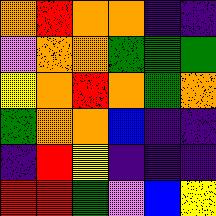[["orange", "red", "orange", "orange", "indigo", "indigo"], ["violet", "orange", "orange", "green", "green", "green"], ["yellow", "orange", "red", "orange", "green", "orange"], ["green", "orange", "orange", "blue", "indigo", "indigo"], ["indigo", "red", "yellow", "indigo", "indigo", "indigo"], ["red", "red", "green", "violet", "blue", "yellow"]]